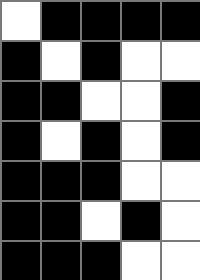[["white", "black", "black", "black", "black"], ["black", "white", "black", "white", "white"], ["black", "black", "white", "white", "black"], ["black", "white", "black", "white", "black"], ["black", "black", "black", "white", "white"], ["black", "black", "white", "black", "white"], ["black", "black", "black", "white", "white"]]